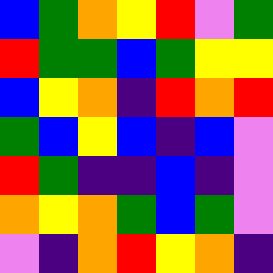[["blue", "green", "orange", "yellow", "red", "violet", "green"], ["red", "green", "green", "blue", "green", "yellow", "yellow"], ["blue", "yellow", "orange", "indigo", "red", "orange", "red"], ["green", "blue", "yellow", "blue", "indigo", "blue", "violet"], ["red", "green", "indigo", "indigo", "blue", "indigo", "violet"], ["orange", "yellow", "orange", "green", "blue", "green", "violet"], ["violet", "indigo", "orange", "red", "yellow", "orange", "indigo"]]